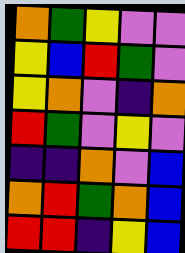[["orange", "green", "yellow", "violet", "violet"], ["yellow", "blue", "red", "green", "violet"], ["yellow", "orange", "violet", "indigo", "orange"], ["red", "green", "violet", "yellow", "violet"], ["indigo", "indigo", "orange", "violet", "blue"], ["orange", "red", "green", "orange", "blue"], ["red", "red", "indigo", "yellow", "blue"]]